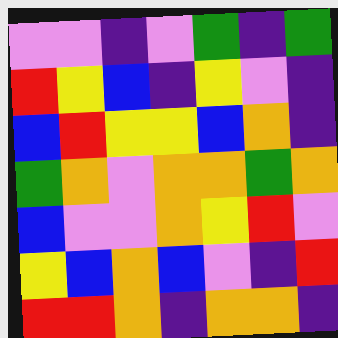[["violet", "violet", "indigo", "violet", "green", "indigo", "green"], ["red", "yellow", "blue", "indigo", "yellow", "violet", "indigo"], ["blue", "red", "yellow", "yellow", "blue", "orange", "indigo"], ["green", "orange", "violet", "orange", "orange", "green", "orange"], ["blue", "violet", "violet", "orange", "yellow", "red", "violet"], ["yellow", "blue", "orange", "blue", "violet", "indigo", "red"], ["red", "red", "orange", "indigo", "orange", "orange", "indigo"]]